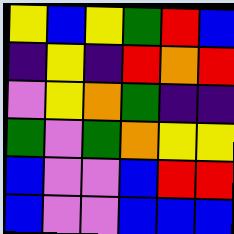[["yellow", "blue", "yellow", "green", "red", "blue"], ["indigo", "yellow", "indigo", "red", "orange", "red"], ["violet", "yellow", "orange", "green", "indigo", "indigo"], ["green", "violet", "green", "orange", "yellow", "yellow"], ["blue", "violet", "violet", "blue", "red", "red"], ["blue", "violet", "violet", "blue", "blue", "blue"]]